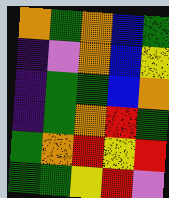[["orange", "green", "orange", "blue", "green"], ["indigo", "violet", "orange", "blue", "yellow"], ["indigo", "green", "green", "blue", "orange"], ["indigo", "green", "orange", "red", "green"], ["green", "orange", "red", "yellow", "red"], ["green", "green", "yellow", "red", "violet"]]